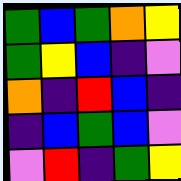[["green", "blue", "green", "orange", "yellow"], ["green", "yellow", "blue", "indigo", "violet"], ["orange", "indigo", "red", "blue", "indigo"], ["indigo", "blue", "green", "blue", "violet"], ["violet", "red", "indigo", "green", "yellow"]]